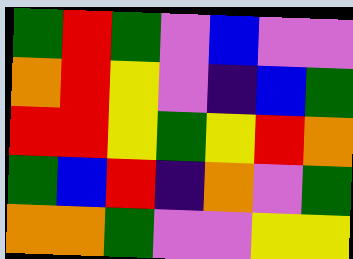[["green", "red", "green", "violet", "blue", "violet", "violet"], ["orange", "red", "yellow", "violet", "indigo", "blue", "green"], ["red", "red", "yellow", "green", "yellow", "red", "orange"], ["green", "blue", "red", "indigo", "orange", "violet", "green"], ["orange", "orange", "green", "violet", "violet", "yellow", "yellow"]]